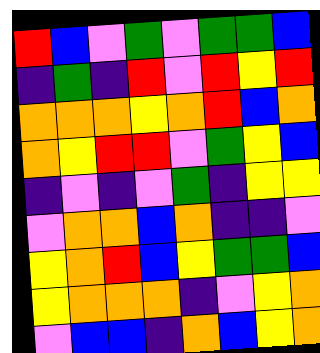[["red", "blue", "violet", "green", "violet", "green", "green", "blue"], ["indigo", "green", "indigo", "red", "violet", "red", "yellow", "red"], ["orange", "orange", "orange", "yellow", "orange", "red", "blue", "orange"], ["orange", "yellow", "red", "red", "violet", "green", "yellow", "blue"], ["indigo", "violet", "indigo", "violet", "green", "indigo", "yellow", "yellow"], ["violet", "orange", "orange", "blue", "orange", "indigo", "indigo", "violet"], ["yellow", "orange", "red", "blue", "yellow", "green", "green", "blue"], ["yellow", "orange", "orange", "orange", "indigo", "violet", "yellow", "orange"], ["violet", "blue", "blue", "indigo", "orange", "blue", "yellow", "orange"]]